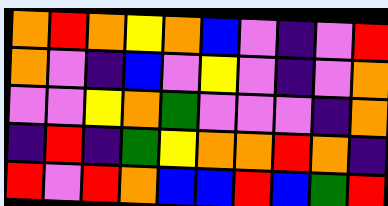[["orange", "red", "orange", "yellow", "orange", "blue", "violet", "indigo", "violet", "red"], ["orange", "violet", "indigo", "blue", "violet", "yellow", "violet", "indigo", "violet", "orange"], ["violet", "violet", "yellow", "orange", "green", "violet", "violet", "violet", "indigo", "orange"], ["indigo", "red", "indigo", "green", "yellow", "orange", "orange", "red", "orange", "indigo"], ["red", "violet", "red", "orange", "blue", "blue", "red", "blue", "green", "red"]]